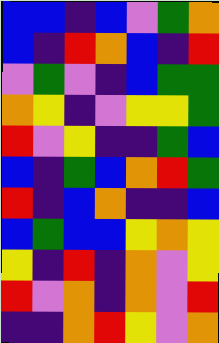[["blue", "blue", "indigo", "blue", "violet", "green", "orange"], ["blue", "indigo", "red", "orange", "blue", "indigo", "red"], ["violet", "green", "violet", "indigo", "blue", "green", "green"], ["orange", "yellow", "indigo", "violet", "yellow", "yellow", "green"], ["red", "violet", "yellow", "indigo", "indigo", "green", "blue"], ["blue", "indigo", "green", "blue", "orange", "red", "green"], ["red", "indigo", "blue", "orange", "indigo", "indigo", "blue"], ["blue", "green", "blue", "blue", "yellow", "orange", "yellow"], ["yellow", "indigo", "red", "indigo", "orange", "violet", "yellow"], ["red", "violet", "orange", "indigo", "orange", "violet", "red"], ["indigo", "indigo", "orange", "red", "yellow", "violet", "orange"]]